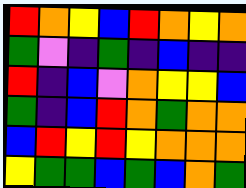[["red", "orange", "yellow", "blue", "red", "orange", "yellow", "orange"], ["green", "violet", "indigo", "green", "indigo", "blue", "indigo", "indigo"], ["red", "indigo", "blue", "violet", "orange", "yellow", "yellow", "blue"], ["green", "indigo", "blue", "red", "orange", "green", "orange", "orange"], ["blue", "red", "yellow", "red", "yellow", "orange", "orange", "orange"], ["yellow", "green", "green", "blue", "green", "blue", "orange", "green"]]